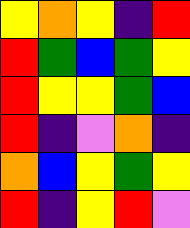[["yellow", "orange", "yellow", "indigo", "red"], ["red", "green", "blue", "green", "yellow"], ["red", "yellow", "yellow", "green", "blue"], ["red", "indigo", "violet", "orange", "indigo"], ["orange", "blue", "yellow", "green", "yellow"], ["red", "indigo", "yellow", "red", "violet"]]